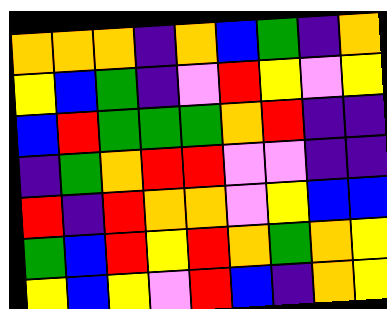[["orange", "orange", "orange", "indigo", "orange", "blue", "green", "indigo", "orange"], ["yellow", "blue", "green", "indigo", "violet", "red", "yellow", "violet", "yellow"], ["blue", "red", "green", "green", "green", "orange", "red", "indigo", "indigo"], ["indigo", "green", "orange", "red", "red", "violet", "violet", "indigo", "indigo"], ["red", "indigo", "red", "orange", "orange", "violet", "yellow", "blue", "blue"], ["green", "blue", "red", "yellow", "red", "orange", "green", "orange", "yellow"], ["yellow", "blue", "yellow", "violet", "red", "blue", "indigo", "orange", "yellow"]]